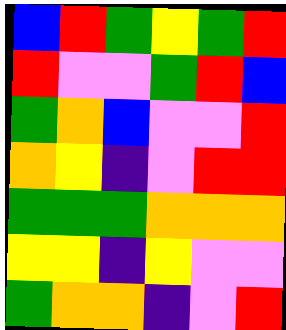[["blue", "red", "green", "yellow", "green", "red"], ["red", "violet", "violet", "green", "red", "blue"], ["green", "orange", "blue", "violet", "violet", "red"], ["orange", "yellow", "indigo", "violet", "red", "red"], ["green", "green", "green", "orange", "orange", "orange"], ["yellow", "yellow", "indigo", "yellow", "violet", "violet"], ["green", "orange", "orange", "indigo", "violet", "red"]]